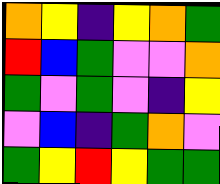[["orange", "yellow", "indigo", "yellow", "orange", "green"], ["red", "blue", "green", "violet", "violet", "orange"], ["green", "violet", "green", "violet", "indigo", "yellow"], ["violet", "blue", "indigo", "green", "orange", "violet"], ["green", "yellow", "red", "yellow", "green", "green"]]